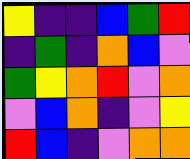[["yellow", "indigo", "indigo", "blue", "green", "red"], ["indigo", "green", "indigo", "orange", "blue", "violet"], ["green", "yellow", "orange", "red", "violet", "orange"], ["violet", "blue", "orange", "indigo", "violet", "yellow"], ["red", "blue", "indigo", "violet", "orange", "orange"]]